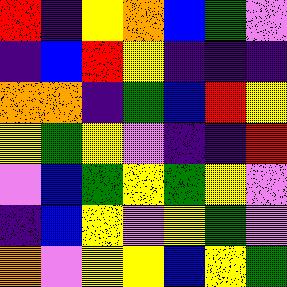[["red", "indigo", "yellow", "orange", "blue", "green", "violet"], ["indigo", "blue", "red", "yellow", "indigo", "indigo", "indigo"], ["orange", "orange", "indigo", "green", "blue", "red", "yellow"], ["yellow", "green", "yellow", "violet", "indigo", "indigo", "red"], ["violet", "blue", "green", "yellow", "green", "yellow", "violet"], ["indigo", "blue", "yellow", "violet", "yellow", "green", "violet"], ["orange", "violet", "yellow", "yellow", "blue", "yellow", "green"]]